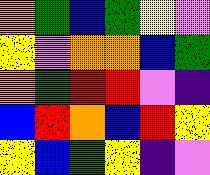[["orange", "green", "blue", "green", "yellow", "violet"], ["yellow", "violet", "orange", "orange", "blue", "green"], ["orange", "green", "red", "red", "violet", "indigo"], ["blue", "red", "orange", "blue", "red", "yellow"], ["yellow", "blue", "green", "yellow", "indigo", "violet"]]